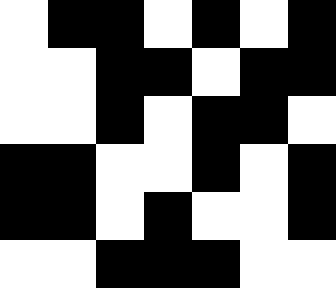[["white", "black", "black", "white", "black", "white", "black"], ["white", "white", "black", "black", "white", "black", "black"], ["white", "white", "black", "white", "black", "black", "white"], ["black", "black", "white", "white", "black", "white", "black"], ["black", "black", "white", "black", "white", "white", "black"], ["white", "white", "black", "black", "black", "white", "white"]]